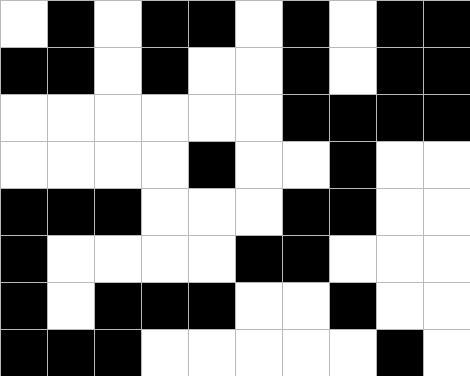[["white", "black", "white", "black", "black", "white", "black", "white", "black", "black"], ["black", "black", "white", "black", "white", "white", "black", "white", "black", "black"], ["white", "white", "white", "white", "white", "white", "black", "black", "black", "black"], ["white", "white", "white", "white", "black", "white", "white", "black", "white", "white"], ["black", "black", "black", "white", "white", "white", "black", "black", "white", "white"], ["black", "white", "white", "white", "white", "black", "black", "white", "white", "white"], ["black", "white", "black", "black", "black", "white", "white", "black", "white", "white"], ["black", "black", "black", "white", "white", "white", "white", "white", "black", "white"]]